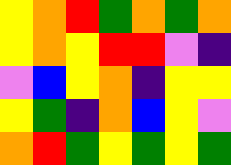[["yellow", "orange", "red", "green", "orange", "green", "orange"], ["yellow", "orange", "yellow", "red", "red", "violet", "indigo"], ["violet", "blue", "yellow", "orange", "indigo", "yellow", "yellow"], ["yellow", "green", "indigo", "orange", "blue", "yellow", "violet"], ["orange", "red", "green", "yellow", "green", "yellow", "green"]]